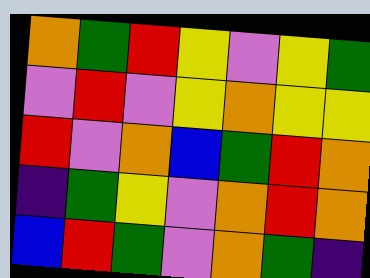[["orange", "green", "red", "yellow", "violet", "yellow", "green"], ["violet", "red", "violet", "yellow", "orange", "yellow", "yellow"], ["red", "violet", "orange", "blue", "green", "red", "orange"], ["indigo", "green", "yellow", "violet", "orange", "red", "orange"], ["blue", "red", "green", "violet", "orange", "green", "indigo"]]